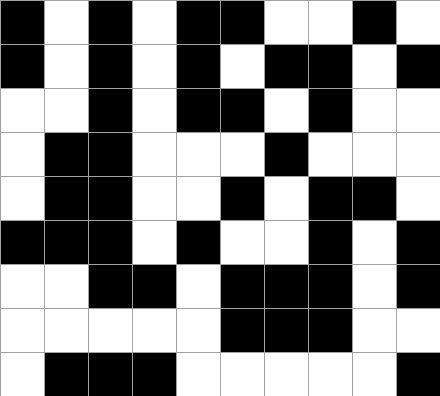[["black", "white", "black", "white", "black", "black", "white", "white", "black", "white"], ["black", "white", "black", "white", "black", "white", "black", "black", "white", "black"], ["white", "white", "black", "white", "black", "black", "white", "black", "white", "white"], ["white", "black", "black", "white", "white", "white", "black", "white", "white", "white"], ["white", "black", "black", "white", "white", "black", "white", "black", "black", "white"], ["black", "black", "black", "white", "black", "white", "white", "black", "white", "black"], ["white", "white", "black", "black", "white", "black", "black", "black", "white", "black"], ["white", "white", "white", "white", "white", "black", "black", "black", "white", "white"], ["white", "black", "black", "black", "white", "white", "white", "white", "white", "black"]]